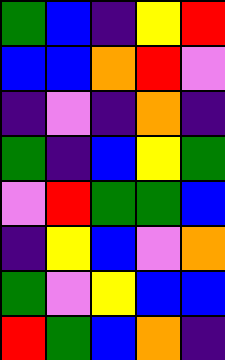[["green", "blue", "indigo", "yellow", "red"], ["blue", "blue", "orange", "red", "violet"], ["indigo", "violet", "indigo", "orange", "indigo"], ["green", "indigo", "blue", "yellow", "green"], ["violet", "red", "green", "green", "blue"], ["indigo", "yellow", "blue", "violet", "orange"], ["green", "violet", "yellow", "blue", "blue"], ["red", "green", "blue", "orange", "indigo"]]